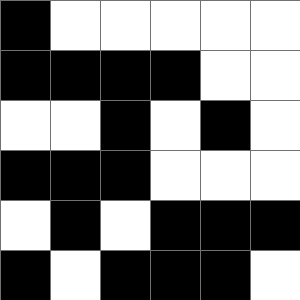[["black", "white", "white", "white", "white", "white"], ["black", "black", "black", "black", "white", "white"], ["white", "white", "black", "white", "black", "white"], ["black", "black", "black", "white", "white", "white"], ["white", "black", "white", "black", "black", "black"], ["black", "white", "black", "black", "black", "white"]]